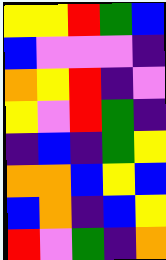[["yellow", "yellow", "red", "green", "blue"], ["blue", "violet", "violet", "violet", "indigo"], ["orange", "yellow", "red", "indigo", "violet"], ["yellow", "violet", "red", "green", "indigo"], ["indigo", "blue", "indigo", "green", "yellow"], ["orange", "orange", "blue", "yellow", "blue"], ["blue", "orange", "indigo", "blue", "yellow"], ["red", "violet", "green", "indigo", "orange"]]